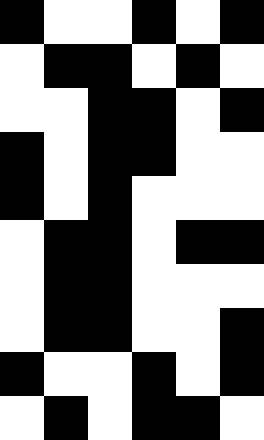[["black", "white", "white", "black", "white", "black"], ["white", "black", "black", "white", "black", "white"], ["white", "white", "black", "black", "white", "black"], ["black", "white", "black", "black", "white", "white"], ["black", "white", "black", "white", "white", "white"], ["white", "black", "black", "white", "black", "black"], ["white", "black", "black", "white", "white", "white"], ["white", "black", "black", "white", "white", "black"], ["black", "white", "white", "black", "white", "black"], ["white", "black", "white", "black", "black", "white"]]